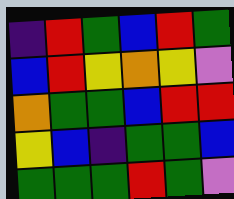[["indigo", "red", "green", "blue", "red", "green"], ["blue", "red", "yellow", "orange", "yellow", "violet"], ["orange", "green", "green", "blue", "red", "red"], ["yellow", "blue", "indigo", "green", "green", "blue"], ["green", "green", "green", "red", "green", "violet"]]